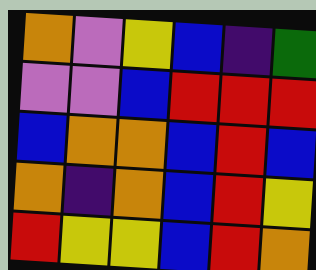[["orange", "violet", "yellow", "blue", "indigo", "green"], ["violet", "violet", "blue", "red", "red", "red"], ["blue", "orange", "orange", "blue", "red", "blue"], ["orange", "indigo", "orange", "blue", "red", "yellow"], ["red", "yellow", "yellow", "blue", "red", "orange"]]